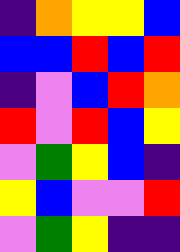[["indigo", "orange", "yellow", "yellow", "blue"], ["blue", "blue", "red", "blue", "red"], ["indigo", "violet", "blue", "red", "orange"], ["red", "violet", "red", "blue", "yellow"], ["violet", "green", "yellow", "blue", "indigo"], ["yellow", "blue", "violet", "violet", "red"], ["violet", "green", "yellow", "indigo", "indigo"]]